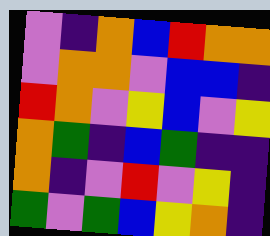[["violet", "indigo", "orange", "blue", "red", "orange", "orange"], ["violet", "orange", "orange", "violet", "blue", "blue", "indigo"], ["red", "orange", "violet", "yellow", "blue", "violet", "yellow"], ["orange", "green", "indigo", "blue", "green", "indigo", "indigo"], ["orange", "indigo", "violet", "red", "violet", "yellow", "indigo"], ["green", "violet", "green", "blue", "yellow", "orange", "indigo"]]